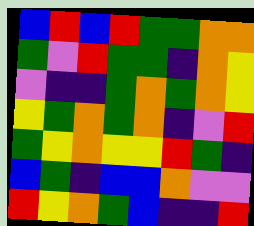[["blue", "red", "blue", "red", "green", "green", "orange", "orange"], ["green", "violet", "red", "green", "green", "indigo", "orange", "yellow"], ["violet", "indigo", "indigo", "green", "orange", "green", "orange", "yellow"], ["yellow", "green", "orange", "green", "orange", "indigo", "violet", "red"], ["green", "yellow", "orange", "yellow", "yellow", "red", "green", "indigo"], ["blue", "green", "indigo", "blue", "blue", "orange", "violet", "violet"], ["red", "yellow", "orange", "green", "blue", "indigo", "indigo", "red"]]